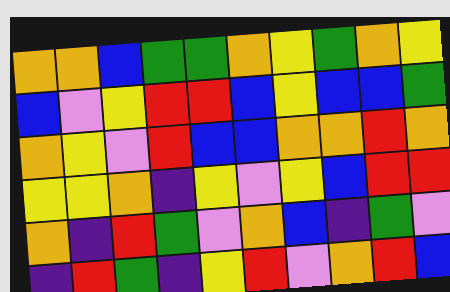[["orange", "orange", "blue", "green", "green", "orange", "yellow", "green", "orange", "yellow"], ["blue", "violet", "yellow", "red", "red", "blue", "yellow", "blue", "blue", "green"], ["orange", "yellow", "violet", "red", "blue", "blue", "orange", "orange", "red", "orange"], ["yellow", "yellow", "orange", "indigo", "yellow", "violet", "yellow", "blue", "red", "red"], ["orange", "indigo", "red", "green", "violet", "orange", "blue", "indigo", "green", "violet"], ["indigo", "red", "green", "indigo", "yellow", "red", "violet", "orange", "red", "blue"]]